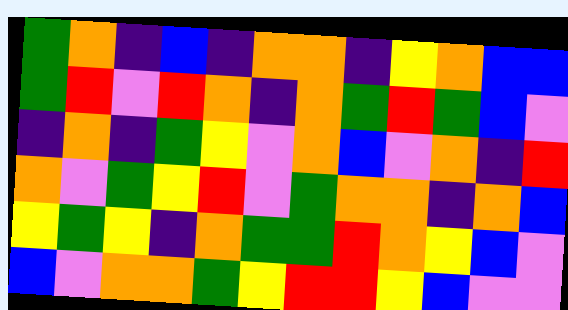[["green", "orange", "indigo", "blue", "indigo", "orange", "orange", "indigo", "yellow", "orange", "blue", "blue"], ["green", "red", "violet", "red", "orange", "indigo", "orange", "green", "red", "green", "blue", "violet"], ["indigo", "orange", "indigo", "green", "yellow", "violet", "orange", "blue", "violet", "orange", "indigo", "red"], ["orange", "violet", "green", "yellow", "red", "violet", "green", "orange", "orange", "indigo", "orange", "blue"], ["yellow", "green", "yellow", "indigo", "orange", "green", "green", "red", "orange", "yellow", "blue", "violet"], ["blue", "violet", "orange", "orange", "green", "yellow", "red", "red", "yellow", "blue", "violet", "violet"]]